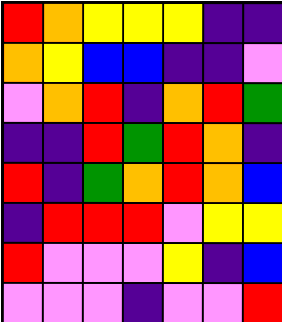[["red", "orange", "yellow", "yellow", "yellow", "indigo", "indigo"], ["orange", "yellow", "blue", "blue", "indigo", "indigo", "violet"], ["violet", "orange", "red", "indigo", "orange", "red", "green"], ["indigo", "indigo", "red", "green", "red", "orange", "indigo"], ["red", "indigo", "green", "orange", "red", "orange", "blue"], ["indigo", "red", "red", "red", "violet", "yellow", "yellow"], ["red", "violet", "violet", "violet", "yellow", "indigo", "blue"], ["violet", "violet", "violet", "indigo", "violet", "violet", "red"]]